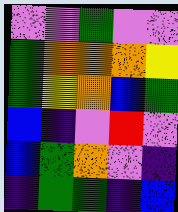[["violet", "violet", "green", "violet", "violet"], ["green", "orange", "orange", "orange", "yellow"], ["green", "yellow", "orange", "blue", "green"], ["blue", "indigo", "violet", "red", "violet"], ["blue", "green", "orange", "violet", "indigo"], ["indigo", "green", "green", "indigo", "blue"]]